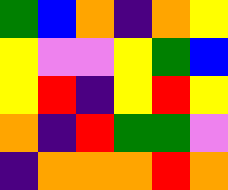[["green", "blue", "orange", "indigo", "orange", "yellow"], ["yellow", "violet", "violet", "yellow", "green", "blue"], ["yellow", "red", "indigo", "yellow", "red", "yellow"], ["orange", "indigo", "red", "green", "green", "violet"], ["indigo", "orange", "orange", "orange", "red", "orange"]]